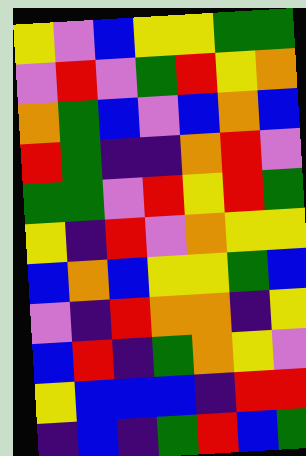[["yellow", "violet", "blue", "yellow", "yellow", "green", "green"], ["violet", "red", "violet", "green", "red", "yellow", "orange"], ["orange", "green", "blue", "violet", "blue", "orange", "blue"], ["red", "green", "indigo", "indigo", "orange", "red", "violet"], ["green", "green", "violet", "red", "yellow", "red", "green"], ["yellow", "indigo", "red", "violet", "orange", "yellow", "yellow"], ["blue", "orange", "blue", "yellow", "yellow", "green", "blue"], ["violet", "indigo", "red", "orange", "orange", "indigo", "yellow"], ["blue", "red", "indigo", "green", "orange", "yellow", "violet"], ["yellow", "blue", "blue", "blue", "indigo", "red", "red"], ["indigo", "blue", "indigo", "green", "red", "blue", "green"]]